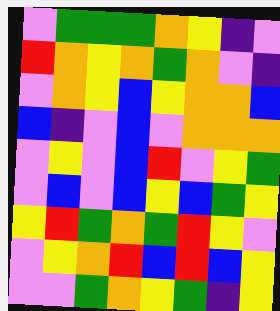[["violet", "green", "green", "green", "orange", "yellow", "indigo", "violet"], ["red", "orange", "yellow", "orange", "green", "orange", "violet", "indigo"], ["violet", "orange", "yellow", "blue", "yellow", "orange", "orange", "blue"], ["blue", "indigo", "violet", "blue", "violet", "orange", "orange", "orange"], ["violet", "yellow", "violet", "blue", "red", "violet", "yellow", "green"], ["violet", "blue", "violet", "blue", "yellow", "blue", "green", "yellow"], ["yellow", "red", "green", "orange", "green", "red", "yellow", "violet"], ["violet", "yellow", "orange", "red", "blue", "red", "blue", "yellow"], ["violet", "violet", "green", "orange", "yellow", "green", "indigo", "yellow"]]